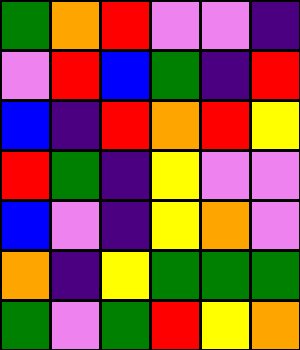[["green", "orange", "red", "violet", "violet", "indigo"], ["violet", "red", "blue", "green", "indigo", "red"], ["blue", "indigo", "red", "orange", "red", "yellow"], ["red", "green", "indigo", "yellow", "violet", "violet"], ["blue", "violet", "indigo", "yellow", "orange", "violet"], ["orange", "indigo", "yellow", "green", "green", "green"], ["green", "violet", "green", "red", "yellow", "orange"]]